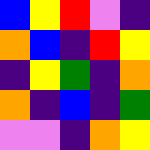[["blue", "yellow", "red", "violet", "indigo"], ["orange", "blue", "indigo", "red", "yellow"], ["indigo", "yellow", "green", "indigo", "orange"], ["orange", "indigo", "blue", "indigo", "green"], ["violet", "violet", "indigo", "orange", "yellow"]]